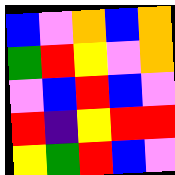[["blue", "violet", "orange", "blue", "orange"], ["green", "red", "yellow", "violet", "orange"], ["violet", "blue", "red", "blue", "violet"], ["red", "indigo", "yellow", "red", "red"], ["yellow", "green", "red", "blue", "violet"]]